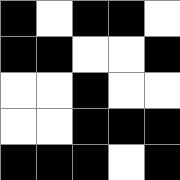[["black", "white", "black", "black", "white"], ["black", "black", "white", "white", "black"], ["white", "white", "black", "white", "white"], ["white", "white", "black", "black", "black"], ["black", "black", "black", "white", "black"]]